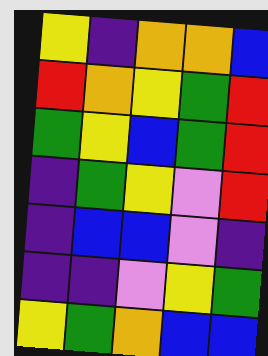[["yellow", "indigo", "orange", "orange", "blue"], ["red", "orange", "yellow", "green", "red"], ["green", "yellow", "blue", "green", "red"], ["indigo", "green", "yellow", "violet", "red"], ["indigo", "blue", "blue", "violet", "indigo"], ["indigo", "indigo", "violet", "yellow", "green"], ["yellow", "green", "orange", "blue", "blue"]]